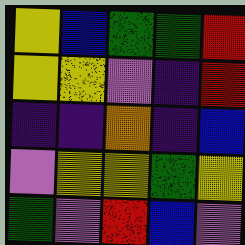[["yellow", "blue", "green", "green", "red"], ["yellow", "yellow", "violet", "indigo", "red"], ["indigo", "indigo", "orange", "indigo", "blue"], ["violet", "yellow", "yellow", "green", "yellow"], ["green", "violet", "red", "blue", "violet"]]